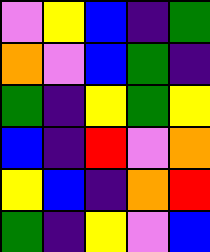[["violet", "yellow", "blue", "indigo", "green"], ["orange", "violet", "blue", "green", "indigo"], ["green", "indigo", "yellow", "green", "yellow"], ["blue", "indigo", "red", "violet", "orange"], ["yellow", "blue", "indigo", "orange", "red"], ["green", "indigo", "yellow", "violet", "blue"]]